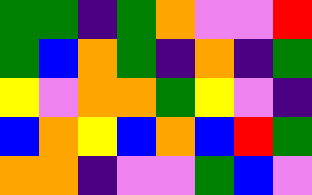[["green", "green", "indigo", "green", "orange", "violet", "violet", "red"], ["green", "blue", "orange", "green", "indigo", "orange", "indigo", "green"], ["yellow", "violet", "orange", "orange", "green", "yellow", "violet", "indigo"], ["blue", "orange", "yellow", "blue", "orange", "blue", "red", "green"], ["orange", "orange", "indigo", "violet", "violet", "green", "blue", "violet"]]